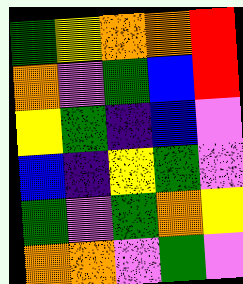[["green", "yellow", "orange", "orange", "red"], ["orange", "violet", "green", "blue", "red"], ["yellow", "green", "indigo", "blue", "violet"], ["blue", "indigo", "yellow", "green", "violet"], ["green", "violet", "green", "orange", "yellow"], ["orange", "orange", "violet", "green", "violet"]]